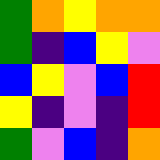[["green", "orange", "yellow", "orange", "orange"], ["green", "indigo", "blue", "yellow", "violet"], ["blue", "yellow", "violet", "blue", "red"], ["yellow", "indigo", "violet", "indigo", "red"], ["green", "violet", "blue", "indigo", "orange"]]